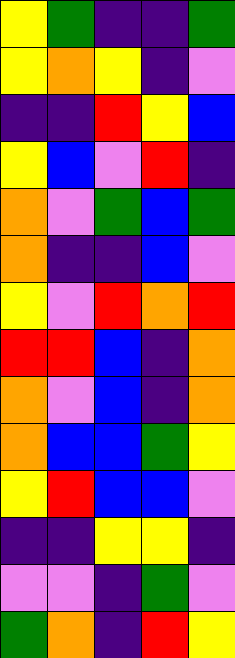[["yellow", "green", "indigo", "indigo", "green"], ["yellow", "orange", "yellow", "indigo", "violet"], ["indigo", "indigo", "red", "yellow", "blue"], ["yellow", "blue", "violet", "red", "indigo"], ["orange", "violet", "green", "blue", "green"], ["orange", "indigo", "indigo", "blue", "violet"], ["yellow", "violet", "red", "orange", "red"], ["red", "red", "blue", "indigo", "orange"], ["orange", "violet", "blue", "indigo", "orange"], ["orange", "blue", "blue", "green", "yellow"], ["yellow", "red", "blue", "blue", "violet"], ["indigo", "indigo", "yellow", "yellow", "indigo"], ["violet", "violet", "indigo", "green", "violet"], ["green", "orange", "indigo", "red", "yellow"]]